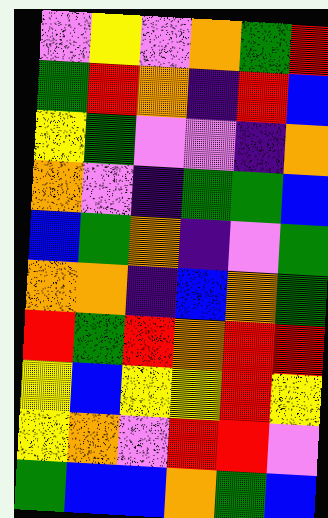[["violet", "yellow", "violet", "orange", "green", "red"], ["green", "red", "orange", "indigo", "red", "blue"], ["yellow", "green", "violet", "violet", "indigo", "orange"], ["orange", "violet", "indigo", "green", "green", "blue"], ["blue", "green", "orange", "indigo", "violet", "green"], ["orange", "orange", "indigo", "blue", "orange", "green"], ["red", "green", "red", "orange", "red", "red"], ["yellow", "blue", "yellow", "yellow", "red", "yellow"], ["yellow", "orange", "violet", "red", "red", "violet"], ["green", "blue", "blue", "orange", "green", "blue"]]